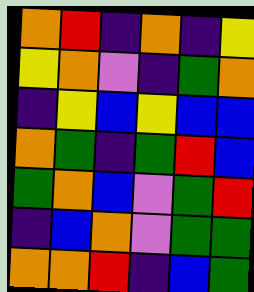[["orange", "red", "indigo", "orange", "indigo", "yellow"], ["yellow", "orange", "violet", "indigo", "green", "orange"], ["indigo", "yellow", "blue", "yellow", "blue", "blue"], ["orange", "green", "indigo", "green", "red", "blue"], ["green", "orange", "blue", "violet", "green", "red"], ["indigo", "blue", "orange", "violet", "green", "green"], ["orange", "orange", "red", "indigo", "blue", "green"]]